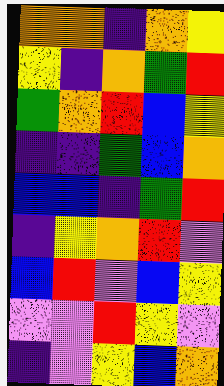[["orange", "orange", "indigo", "orange", "yellow"], ["yellow", "indigo", "orange", "green", "red"], ["green", "orange", "red", "blue", "yellow"], ["indigo", "indigo", "green", "blue", "orange"], ["blue", "blue", "indigo", "green", "red"], ["indigo", "yellow", "orange", "red", "violet"], ["blue", "red", "violet", "blue", "yellow"], ["violet", "violet", "red", "yellow", "violet"], ["indigo", "violet", "yellow", "blue", "orange"]]